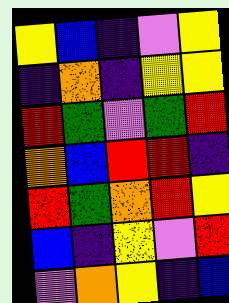[["yellow", "blue", "indigo", "violet", "yellow"], ["indigo", "orange", "indigo", "yellow", "yellow"], ["red", "green", "violet", "green", "red"], ["orange", "blue", "red", "red", "indigo"], ["red", "green", "orange", "red", "yellow"], ["blue", "indigo", "yellow", "violet", "red"], ["violet", "orange", "yellow", "indigo", "blue"]]